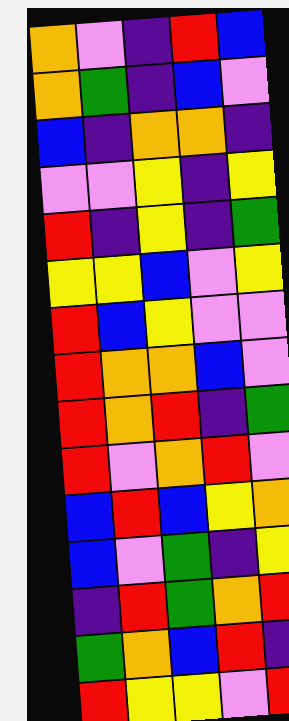[["orange", "violet", "indigo", "red", "blue"], ["orange", "green", "indigo", "blue", "violet"], ["blue", "indigo", "orange", "orange", "indigo"], ["violet", "violet", "yellow", "indigo", "yellow"], ["red", "indigo", "yellow", "indigo", "green"], ["yellow", "yellow", "blue", "violet", "yellow"], ["red", "blue", "yellow", "violet", "violet"], ["red", "orange", "orange", "blue", "violet"], ["red", "orange", "red", "indigo", "green"], ["red", "violet", "orange", "red", "violet"], ["blue", "red", "blue", "yellow", "orange"], ["blue", "violet", "green", "indigo", "yellow"], ["indigo", "red", "green", "orange", "red"], ["green", "orange", "blue", "red", "indigo"], ["red", "yellow", "yellow", "violet", "red"]]